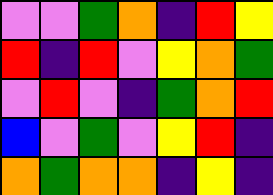[["violet", "violet", "green", "orange", "indigo", "red", "yellow"], ["red", "indigo", "red", "violet", "yellow", "orange", "green"], ["violet", "red", "violet", "indigo", "green", "orange", "red"], ["blue", "violet", "green", "violet", "yellow", "red", "indigo"], ["orange", "green", "orange", "orange", "indigo", "yellow", "indigo"]]